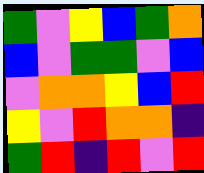[["green", "violet", "yellow", "blue", "green", "orange"], ["blue", "violet", "green", "green", "violet", "blue"], ["violet", "orange", "orange", "yellow", "blue", "red"], ["yellow", "violet", "red", "orange", "orange", "indigo"], ["green", "red", "indigo", "red", "violet", "red"]]